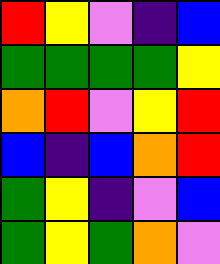[["red", "yellow", "violet", "indigo", "blue"], ["green", "green", "green", "green", "yellow"], ["orange", "red", "violet", "yellow", "red"], ["blue", "indigo", "blue", "orange", "red"], ["green", "yellow", "indigo", "violet", "blue"], ["green", "yellow", "green", "orange", "violet"]]